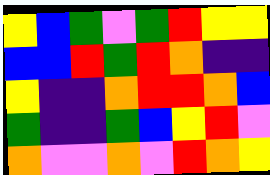[["yellow", "blue", "green", "violet", "green", "red", "yellow", "yellow"], ["blue", "blue", "red", "green", "red", "orange", "indigo", "indigo"], ["yellow", "indigo", "indigo", "orange", "red", "red", "orange", "blue"], ["green", "indigo", "indigo", "green", "blue", "yellow", "red", "violet"], ["orange", "violet", "violet", "orange", "violet", "red", "orange", "yellow"]]